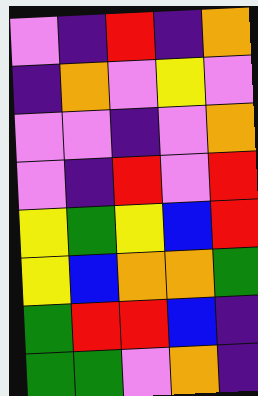[["violet", "indigo", "red", "indigo", "orange"], ["indigo", "orange", "violet", "yellow", "violet"], ["violet", "violet", "indigo", "violet", "orange"], ["violet", "indigo", "red", "violet", "red"], ["yellow", "green", "yellow", "blue", "red"], ["yellow", "blue", "orange", "orange", "green"], ["green", "red", "red", "blue", "indigo"], ["green", "green", "violet", "orange", "indigo"]]